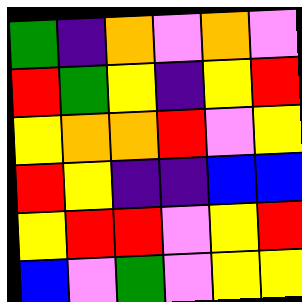[["green", "indigo", "orange", "violet", "orange", "violet"], ["red", "green", "yellow", "indigo", "yellow", "red"], ["yellow", "orange", "orange", "red", "violet", "yellow"], ["red", "yellow", "indigo", "indigo", "blue", "blue"], ["yellow", "red", "red", "violet", "yellow", "red"], ["blue", "violet", "green", "violet", "yellow", "yellow"]]